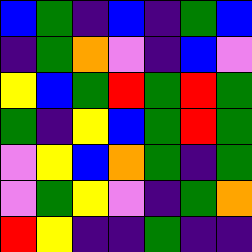[["blue", "green", "indigo", "blue", "indigo", "green", "blue"], ["indigo", "green", "orange", "violet", "indigo", "blue", "violet"], ["yellow", "blue", "green", "red", "green", "red", "green"], ["green", "indigo", "yellow", "blue", "green", "red", "green"], ["violet", "yellow", "blue", "orange", "green", "indigo", "green"], ["violet", "green", "yellow", "violet", "indigo", "green", "orange"], ["red", "yellow", "indigo", "indigo", "green", "indigo", "indigo"]]